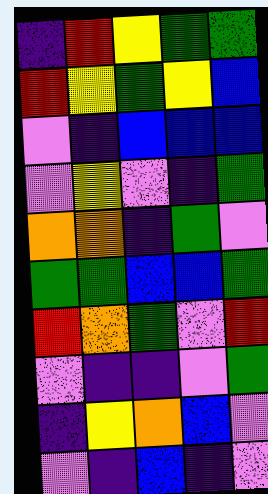[["indigo", "red", "yellow", "green", "green"], ["red", "yellow", "green", "yellow", "blue"], ["violet", "indigo", "blue", "blue", "blue"], ["violet", "yellow", "violet", "indigo", "green"], ["orange", "orange", "indigo", "green", "violet"], ["green", "green", "blue", "blue", "green"], ["red", "orange", "green", "violet", "red"], ["violet", "indigo", "indigo", "violet", "green"], ["indigo", "yellow", "orange", "blue", "violet"], ["violet", "indigo", "blue", "indigo", "violet"]]